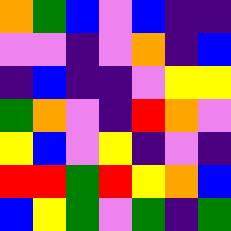[["orange", "green", "blue", "violet", "blue", "indigo", "indigo"], ["violet", "violet", "indigo", "violet", "orange", "indigo", "blue"], ["indigo", "blue", "indigo", "indigo", "violet", "yellow", "yellow"], ["green", "orange", "violet", "indigo", "red", "orange", "violet"], ["yellow", "blue", "violet", "yellow", "indigo", "violet", "indigo"], ["red", "red", "green", "red", "yellow", "orange", "blue"], ["blue", "yellow", "green", "violet", "green", "indigo", "green"]]